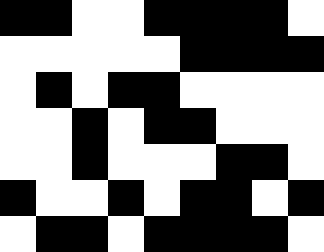[["black", "black", "white", "white", "black", "black", "black", "black", "white"], ["white", "white", "white", "white", "white", "black", "black", "black", "black"], ["white", "black", "white", "black", "black", "white", "white", "white", "white"], ["white", "white", "black", "white", "black", "black", "white", "white", "white"], ["white", "white", "black", "white", "white", "white", "black", "black", "white"], ["black", "white", "white", "black", "white", "black", "black", "white", "black"], ["white", "black", "black", "white", "black", "black", "black", "black", "white"]]